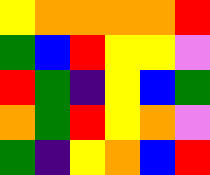[["yellow", "orange", "orange", "orange", "orange", "red"], ["green", "blue", "red", "yellow", "yellow", "violet"], ["red", "green", "indigo", "yellow", "blue", "green"], ["orange", "green", "red", "yellow", "orange", "violet"], ["green", "indigo", "yellow", "orange", "blue", "red"]]